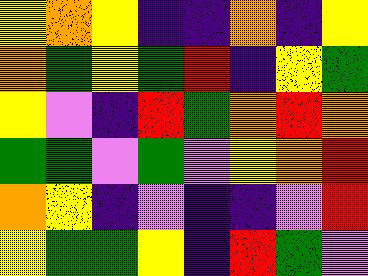[["yellow", "orange", "yellow", "indigo", "indigo", "orange", "indigo", "yellow"], ["orange", "green", "yellow", "green", "red", "indigo", "yellow", "green"], ["yellow", "violet", "indigo", "red", "green", "orange", "red", "orange"], ["green", "green", "violet", "green", "violet", "yellow", "orange", "red"], ["orange", "yellow", "indigo", "violet", "indigo", "indigo", "violet", "red"], ["yellow", "green", "green", "yellow", "indigo", "red", "green", "violet"]]